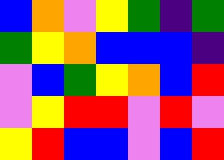[["blue", "orange", "violet", "yellow", "green", "indigo", "green"], ["green", "yellow", "orange", "blue", "blue", "blue", "indigo"], ["violet", "blue", "green", "yellow", "orange", "blue", "red"], ["violet", "yellow", "red", "red", "violet", "red", "violet"], ["yellow", "red", "blue", "blue", "violet", "blue", "red"]]